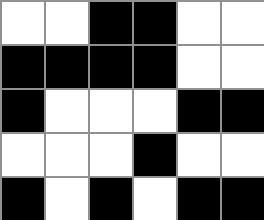[["white", "white", "black", "black", "white", "white"], ["black", "black", "black", "black", "white", "white"], ["black", "white", "white", "white", "black", "black"], ["white", "white", "white", "black", "white", "white"], ["black", "white", "black", "white", "black", "black"]]